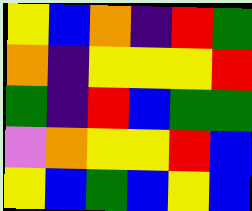[["yellow", "blue", "orange", "indigo", "red", "green"], ["orange", "indigo", "yellow", "yellow", "yellow", "red"], ["green", "indigo", "red", "blue", "green", "green"], ["violet", "orange", "yellow", "yellow", "red", "blue"], ["yellow", "blue", "green", "blue", "yellow", "blue"]]